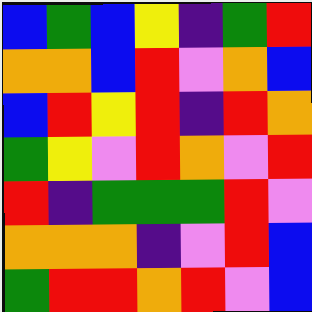[["blue", "green", "blue", "yellow", "indigo", "green", "red"], ["orange", "orange", "blue", "red", "violet", "orange", "blue"], ["blue", "red", "yellow", "red", "indigo", "red", "orange"], ["green", "yellow", "violet", "red", "orange", "violet", "red"], ["red", "indigo", "green", "green", "green", "red", "violet"], ["orange", "orange", "orange", "indigo", "violet", "red", "blue"], ["green", "red", "red", "orange", "red", "violet", "blue"]]